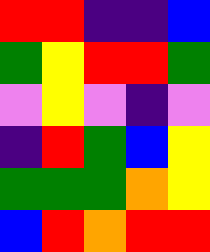[["red", "red", "indigo", "indigo", "blue"], ["green", "yellow", "red", "red", "green"], ["violet", "yellow", "violet", "indigo", "violet"], ["indigo", "red", "green", "blue", "yellow"], ["green", "green", "green", "orange", "yellow"], ["blue", "red", "orange", "red", "red"]]